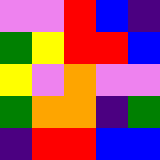[["violet", "violet", "red", "blue", "indigo"], ["green", "yellow", "red", "red", "blue"], ["yellow", "violet", "orange", "violet", "violet"], ["green", "orange", "orange", "indigo", "green"], ["indigo", "red", "red", "blue", "blue"]]